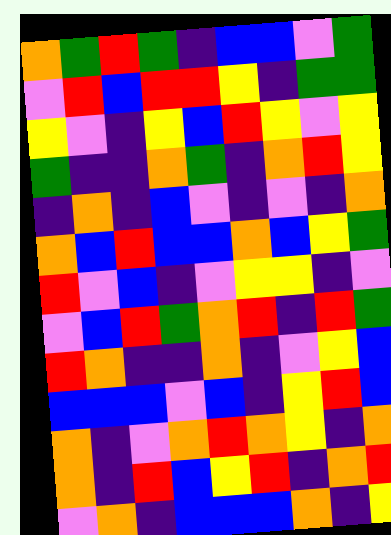[["orange", "green", "red", "green", "indigo", "blue", "blue", "violet", "green"], ["violet", "red", "blue", "red", "red", "yellow", "indigo", "green", "green"], ["yellow", "violet", "indigo", "yellow", "blue", "red", "yellow", "violet", "yellow"], ["green", "indigo", "indigo", "orange", "green", "indigo", "orange", "red", "yellow"], ["indigo", "orange", "indigo", "blue", "violet", "indigo", "violet", "indigo", "orange"], ["orange", "blue", "red", "blue", "blue", "orange", "blue", "yellow", "green"], ["red", "violet", "blue", "indigo", "violet", "yellow", "yellow", "indigo", "violet"], ["violet", "blue", "red", "green", "orange", "red", "indigo", "red", "green"], ["red", "orange", "indigo", "indigo", "orange", "indigo", "violet", "yellow", "blue"], ["blue", "blue", "blue", "violet", "blue", "indigo", "yellow", "red", "blue"], ["orange", "indigo", "violet", "orange", "red", "orange", "yellow", "indigo", "orange"], ["orange", "indigo", "red", "blue", "yellow", "red", "indigo", "orange", "red"], ["violet", "orange", "indigo", "blue", "blue", "blue", "orange", "indigo", "yellow"]]